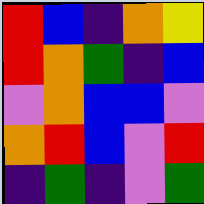[["red", "blue", "indigo", "orange", "yellow"], ["red", "orange", "green", "indigo", "blue"], ["violet", "orange", "blue", "blue", "violet"], ["orange", "red", "blue", "violet", "red"], ["indigo", "green", "indigo", "violet", "green"]]